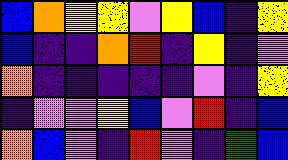[["blue", "orange", "yellow", "yellow", "violet", "yellow", "blue", "indigo", "yellow"], ["blue", "indigo", "indigo", "orange", "red", "indigo", "yellow", "indigo", "violet"], ["orange", "indigo", "indigo", "indigo", "indigo", "indigo", "violet", "indigo", "yellow"], ["indigo", "violet", "violet", "yellow", "blue", "violet", "red", "indigo", "blue"], ["orange", "blue", "violet", "indigo", "red", "violet", "indigo", "green", "blue"]]